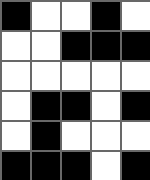[["black", "white", "white", "black", "white"], ["white", "white", "black", "black", "black"], ["white", "white", "white", "white", "white"], ["white", "black", "black", "white", "black"], ["white", "black", "white", "white", "white"], ["black", "black", "black", "white", "black"]]